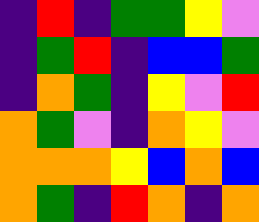[["indigo", "red", "indigo", "green", "green", "yellow", "violet"], ["indigo", "green", "red", "indigo", "blue", "blue", "green"], ["indigo", "orange", "green", "indigo", "yellow", "violet", "red"], ["orange", "green", "violet", "indigo", "orange", "yellow", "violet"], ["orange", "orange", "orange", "yellow", "blue", "orange", "blue"], ["orange", "green", "indigo", "red", "orange", "indigo", "orange"]]